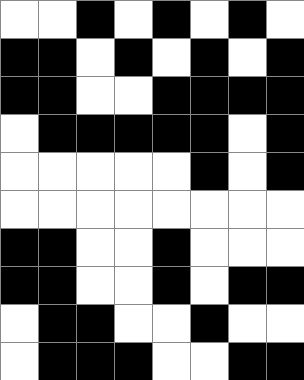[["white", "white", "black", "white", "black", "white", "black", "white"], ["black", "black", "white", "black", "white", "black", "white", "black"], ["black", "black", "white", "white", "black", "black", "black", "black"], ["white", "black", "black", "black", "black", "black", "white", "black"], ["white", "white", "white", "white", "white", "black", "white", "black"], ["white", "white", "white", "white", "white", "white", "white", "white"], ["black", "black", "white", "white", "black", "white", "white", "white"], ["black", "black", "white", "white", "black", "white", "black", "black"], ["white", "black", "black", "white", "white", "black", "white", "white"], ["white", "black", "black", "black", "white", "white", "black", "black"]]